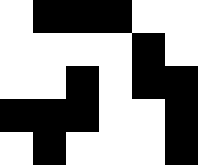[["white", "black", "black", "black", "white", "white"], ["white", "white", "white", "white", "black", "white"], ["white", "white", "black", "white", "black", "black"], ["black", "black", "black", "white", "white", "black"], ["white", "black", "white", "white", "white", "black"]]